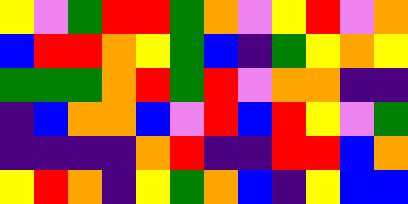[["yellow", "violet", "green", "red", "red", "green", "orange", "violet", "yellow", "red", "violet", "orange"], ["blue", "red", "red", "orange", "yellow", "green", "blue", "indigo", "green", "yellow", "orange", "yellow"], ["green", "green", "green", "orange", "red", "green", "red", "violet", "orange", "orange", "indigo", "indigo"], ["indigo", "blue", "orange", "orange", "blue", "violet", "red", "blue", "red", "yellow", "violet", "green"], ["indigo", "indigo", "indigo", "indigo", "orange", "red", "indigo", "indigo", "red", "red", "blue", "orange"], ["yellow", "red", "orange", "indigo", "yellow", "green", "orange", "blue", "indigo", "yellow", "blue", "blue"]]